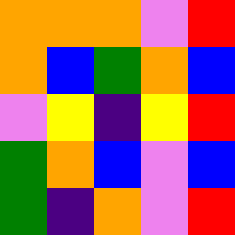[["orange", "orange", "orange", "violet", "red"], ["orange", "blue", "green", "orange", "blue"], ["violet", "yellow", "indigo", "yellow", "red"], ["green", "orange", "blue", "violet", "blue"], ["green", "indigo", "orange", "violet", "red"]]